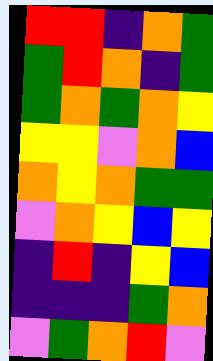[["red", "red", "indigo", "orange", "green"], ["green", "red", "orange", "indigo", "green"], ["green", "orange", "green", "orange", "yellow"], ["yellow", "yellow", "violet", "orange", "blue"], ["orange", "yellow", "orange", "green", "green"], ["violet", "orange", "yellow", "blue", "yellow"], ["indigo", "red", "indigo", "yellow", "blue"], ["indigo", "indigo", "indigo", "green", "orange"], ["violet", "green", "orange", "red", "violet"]]